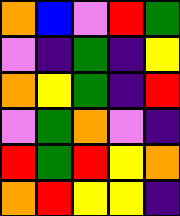[["orange", "blue", "violet", "red", "green"], ["violet", "indigo", "green", "indigo", "yellow"], ["orange", "yellow", "green", "indigo", "red"], ["violet", "green", "orange", "violet", "indigo"], ["red", "green", "red", "yellow", "orange"], ["orange", "red", "yellow", "yellow", "indigo"]]